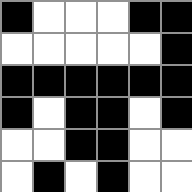[["black", "white", "white", "white", "black", "black"], ["white", "white", "white", "white", "white", "black"], ["black", "black", "black", "black", "black", "black"], ["black", "white", "black", "black", "white", "black"], ["white", "white", "black", "black", "white", "white"], ["white", "black", "white", "black", "white", "white"]]